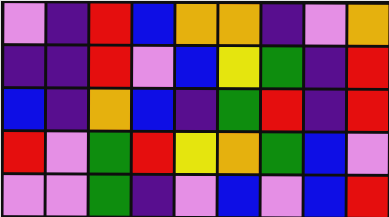[["violet", "indigo", "red", "blue", "orange", "orange", "indigo", "violet", "orange"], ["indigo", "indigo", "red", "violet", "blue", "yellow", "green", "indigo", "red"], ["blue", "indigo", "orange", "blue", "indigo", "green", "red", "indigo", "red"], ["red", "violet", "green", "red", "yellow", "orange", "green", "blue", "violet"], ["violet", "violet", "green", "indigo", "violet", "blue", "violet", "blue", "red"]]